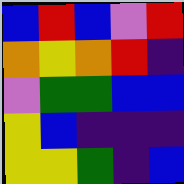[["blue", "red", "blue", "violet", "red"], ["orange", "yellow", "orange", "red", "indigo"], ["violet", "green", "green", "blue", "blue"], ["yellow", "blue", "indigo", "indigo", "indigo"], ["yellow", "yellow", "green", "indigo", "blue"]]